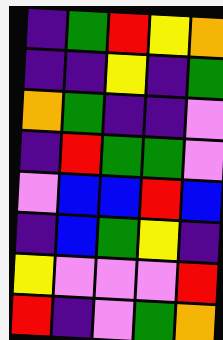[["indigo", "green", "red", "yellow", "orange"], ["indigo", "indigo", "yellow", "indigo", "green"], ["orange", "green", "indigo", "indigo", "violet"], ["indigo", "red", "green", "green", "violet"], ["violet", "blue", "blue", "red", "blue"], ["indigo", "blue", "green", "yellow", "indigo"], ["yellow", "violet", "violet", "violet", "red"], ["red", "indigo", "violet", "green", "orange"]]